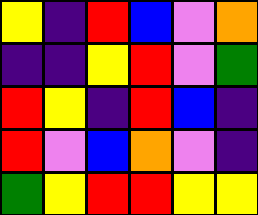[["yellow", "indigo", "red", "blue", "violet", "orange"], ["indigo", "indigo", "yellow", "red", "violet", "green"], ["red", "yellow", "indigo", "red", "blue", "indigo"], ["red", "violet", "blue", "orange", "violet", "indigo"], ["green", "yellow", "red", "red", "yellow", "yellow"]]